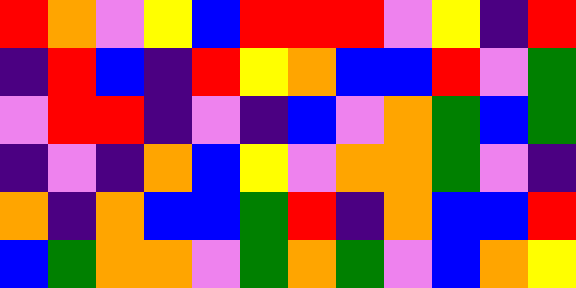[["red", "orange", "violet", "yellow", "blue", "red", "red", "red", "violet", "yellow", "indigo", "red"], ["indigo", "red", "blue", "indigo", "red", "yellow", "orange", "blue", "blue", "red", "violet", "green"], ["violet", "red", "red", "indigo", "violet", "indigo", "blue", "violet", "orange", "green", "blue", "green"], ["indigo", "violet", "indigo", "orange", "blue", "yellow", "violet", "orange", "orange", "green", "violet", "indigo"], ["orange", "indigo", "orange", "blue", "blue", "green", "red", "indigo", "orange", "blue", "blue", "red"], ["blue", "green", "orange", "orange", "violet", "green", "orange", "green", "violet", "blue", "orange", "yellow"]]